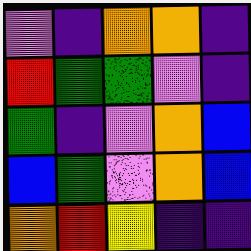[["violet", "indigo", "orange", "orange", "indigo"], ["red", "green", "green", "violet", "indigo"], ["green", "indigo", "violet", "orange", "blue"], ["blue", "green", "violet", "orange", "blue"], ["orange", "red", "yellow", "indigo", "indigo"]]